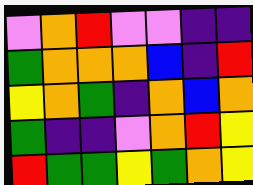[["violet", "orange", "red", "violet", "violet", "indigo", "indigo"], ["green", "orange", "orange", "orange", "blue", "indigo", "red"], ["yellow", "orange", "green", "indigo", "orange", "blue", "orange"], ["green", "indigo", "indigo", "violet", "orange", "red", "yellow"], ["red", "green", "green", "yellow", "green", "orange", "yellow"]]